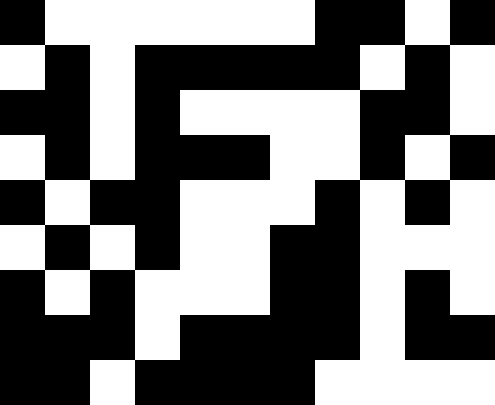[["black", "white", "white", "white", "white", "white", "white", "black", "black", "white", "black"], ["white", "black", "white", "black", "black", "black", "black", "black", "white", "black", "white"], ["black", "black", "white", "black", "white", "white", "white", "white", "black", "black", "white"], ["white", "black", "white", "black", "black", "black", "white", "white", "black", "white", "black"], ["black", "white", "black", "black", "white", "white", "white", "black", "white", "black", "white"], ["white", "black", "white", "black", "white", "white", "black", "black", "white", "white", "white"], ["black", "white", "black", "white", "white", "white", "black", "black", "white", "black", "white"], ["black", "black", "black", "white", "black", "black", "black", "black", "white", "black", "black"], ["black", "black", "white", "black", "black", "black", "black", "white", "white", "white", "white"]]